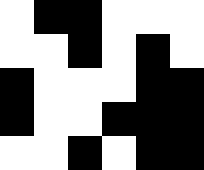[["white", "black", "black", "white", "white", "white"], ["white", "white", "black", "white", "black", "white"], ["black", "white", "white", "white", "black", "black"], ["black", "white", "white", "black", "black", "black"], ["white", "white", "black", "white", "black", "black"]]